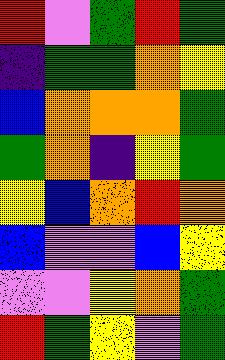[["red", "violet", "green", "red", "green"], ["indigo", "green", "green", "orange", "yellow"], ["blue", "orange", "orange", "orange", "green"], ["green", "orange", "indigo", "yellow", "green"], ["yellow", "blue", "orange", "red", "orange"], ["blue", "violet", "violet", "blue", "yellow"], ["violet", "violet", "yellow", "orange", "green"], ["red", "green", "yellow", "violet", "green"]]